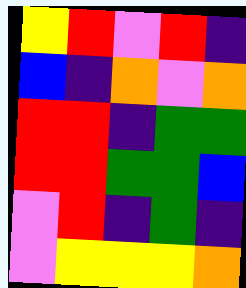[["yellow", "red", "violet", "red", "indigo"], ["blue", "indigo", "orange", "violet", "orange"], ["red", "red", "indigo", "green", "green"], ["red", "red", "green", "green", "blue"], ["violet", "red", "indigo", "green", "indigo"], ["violet", "yellow", "yellow", "yellow", "orange"]]